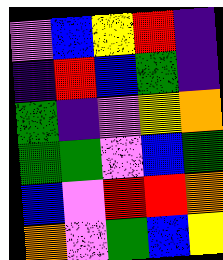[["violet", "blue", "yellow", "red", "indigo"], ["indigo", "red", "blue", "green", "indigo"], ["green", "indigo", "violet", "yellow", "orange"], ["green", "green", "violet", "blue", "green"], ["blue", "violet", "red", "red", "orange"], ["orange", "violet", "green", "blue", "yellow"]]